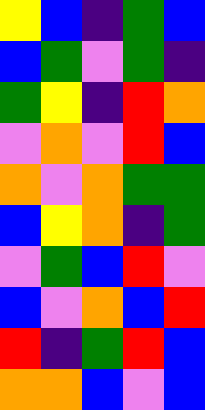[["yellow", "blue", "indigo", "green", "blue"], ["blue", "green", "violet", "green", "indigo"], ["green", "yellow", "indigo", "red", "orange"], ["violet", "orange", "violet", "red", "blue"], ["orange", "violet", "orange", "green", "green"], ["blue", "yellow", "orange", "indigo", "green"], ["violet", "green", "blue", "red", "violet"], ["blue", "violet", "orange", "blue", "red"], ["red", "indigo", "green", "red", "blue"], ["orange", "orange", "blue", "violet", "blue"]]